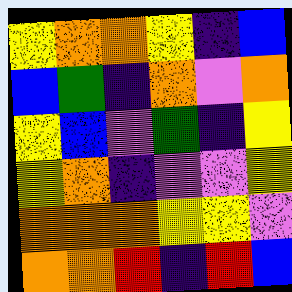[["yellow", "orange", "orange", "yellow", "indigo", "blue"], ["blue", "green", "indigo", "orange", "violet", "orange"], ["yellow", "blue", "violet", "green", "indigo", "yellow"], ["yellow", "orange", "indigo", "violet", "violet", "yellow"], ["orange", "orange", "orange", "yellow", "yellow", "violet"], ["orange", "orange", "red", "indigo", "red", "blue"]]